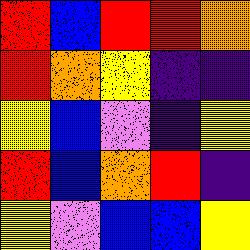[["red", "blue", "red", "red", "orange"], ["red", "orange", "yellow", "indigo", "indigo"], ["yellow", "blue", "violet", "indigo", "yellow"], ["red", "blue", "orange", "red", "indigo"], ["yellow", "violet", "blue", "blue", "yellow"]]